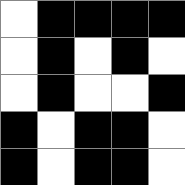[["white", "black", "black", "black", "black"], ["white", "black", "white", "black", "white"], ["white", "black", "white", "white", "black"], ["black", "white", "black", "black", "white"], ["black", "white", "black", "black", "white"]]